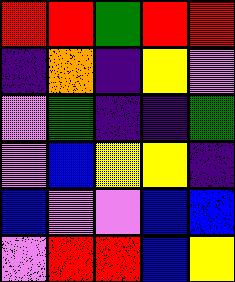[["red", "red", "green", "red", "red"], ["indigo", "orange", "indigo", "yellow", "violet"], ["violet", "green", "indigo", "indigo", "green"], ["violet", "blue", "yellow", "yellow", "indigo"], ["blue", "violet", "violet", "blue", "blue"], ["violet", "red", "red", "blue", "yellow"]]